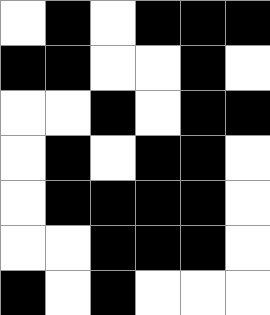[["white", "black", "white", "black", "black", "black"], ["black", "black", "white", "white", "black", "white"], ["white", "white", "black", "white", "black", "black"], ["white", "black", "white", "black", "black", "white"], ["white", "black", "black", "black", "black", "white"], ["white", "white", "black", "black", "black", "white"], ["black", "white", "black", "white", "white", "white"]]